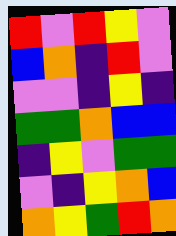[["red", "violet", "red", "yellow", "violet"], ["blue", "orange", "indigo", "red", "violet"], ["violet", "violet", "indigo", "yellow", "indigo"], ["green", "green", "orange", "blue", "blue"], ["indigo", "yellow", "violet", "green", "green"], ["violet", "indigo", "yellow", "orange", "blue"], ["orange", "yellow", "green", "red", "orange"]]